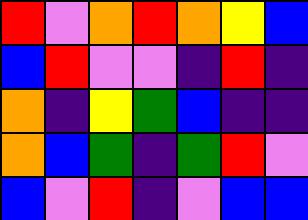[["red", "violet", "orange", "red", "orange", "yellow", "blue"], ["blue", "red", "violet", "violet", "indigo", "red", "indigo"], ["orange", "indigo", "yellow", "green", "blue", "indigo", "indigo"], ["orange", "blue", "green", "indigo", "green", "red", "violet"], ["blue", "violet", "red", "indigo", "violet", "blue", "blue"]]